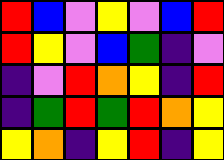[["red", "blue", "violet", "yellow", "violet", "blue", "red"], ["red", "yellow", "violet", "blue", "green", "indigo", "violet"], ["indigo", "violet", "red", "orange", "yellow", "indigo", "red"], ["indigo", "green", "red", "green", "red", "orange", "yellow"], ["yellow", "orange", "indigo", "yellow", "red", "indigo", "yellow"]]